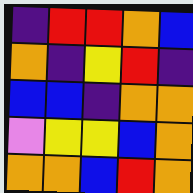[["indigo", "red", "red", "orange", "blue"], ["orange", "indigo", "yellow", "red", "indigo"], ["blue", "blue", "indigo", "orange", "orange"], ["violet", "yellow", "yellow", "blue", "orange"], ["orange", "orange", "blue", "red", "orange"]]